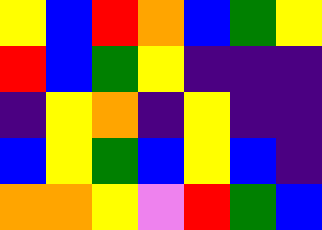[["yellow", "blue", "red", "orange", "blue", "green", "yellow"], ["red", "blue", "green", "yellow", "indigo", "indigo", "indigo"], ["indigo", "yellow", "orange", "indigo", "yellow", "indigo", "indigo"], ["blue", "yellow", "green", "blue", "yellow", "blue", "indigo"], ["orange", "orange", "yellow", "violet", "red", "green", "blue"]]